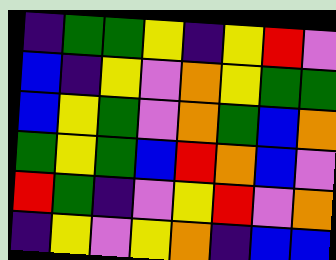[["indigo", "green", "green", "yellow", "indigo", "yellow", "red", "violet"], ["blue", "indigo", "yellow", "violet", "orange", "yellow", "green", "green"], ["blue", "yellow", "green", "violet", "orange", "green", "blue", "orange"], ["green", "yellow", "green", "blue", "red", "orange", "blue", "violet"], ["red", "green", "indigo", "violet", "yellow", "red", "violet", "orange"], ["indigo", "yellow", "violet", "yellow", "orange", "indigo", "blue", "blue"]]